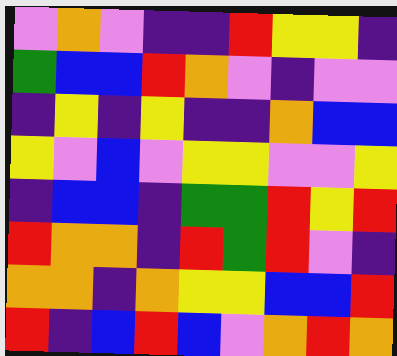[["violet", "orange", "violet", "indigo", "indigo", "red", "yellow", "yellow", "indigo"], ["green", "blue", "blue", "red", "orange", "violet", "indigo", "violet", "violet"], ["indigo", "yellow", "indigo", "yellow", "indigo", "indigo", "orange", "blue", "blue"], ["yellow", "violet", "blue", "violet", "yellow", "yellow", "violet", "violet", "yellow"], ["indigo", "blue", "blue", "indigo", "green", "green", "red", "yellow", "red"], ["red", "orange", "orange", "indigo", "red", "green", "red", "violet", "indigo"], ["orange", "orange", "indigo", "orange", "yellow", "yellow", "blue", "blue", "red"], ["red", "indigo", "blue", "red", "blue", "violet", "orange", "red", "orange"]]